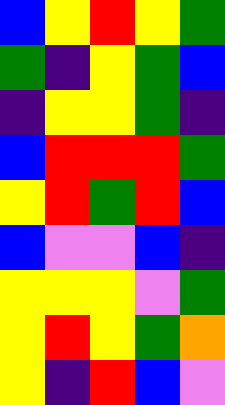[["blue", "yellow", "red", "yellow", "green"], ["green", "indigo", "yellow", "green", "blue"], ["indigo", "yellow", "yellow", "green", "indigo"], ["blue", "red", "red", "red", "green"], ["yellow", "red", "green", "red", "blue"], ["blue", "violet", "violet", "blue", "indigo"], ["yellow", "yellow", "yellow", "violet", "green"], ["yellow", "red", "yellow", "green", "orange"], ["yellow", "indigo", "red", "blue", "violet"]]